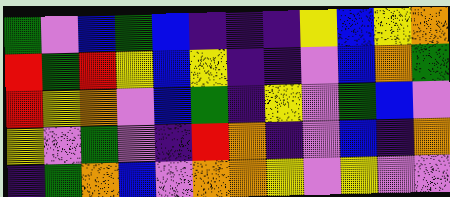[["green", "violet", "blue", "green", "blue", "indigo", "indigo", "indigo", "yellow", "blue", "yellow", "orange"], ["red", "green", "red", "yellow", "blue", "yellow", "indigo", "indigo", "violet", "blue", "orange", "green"], ["red", "yellow", "orange", "violet", "blue", "green", "indigo", "yellow", "violet", "green", "blue", "violet"], ["yellow", "violet", "green", "violet", "indigo", "red", "orange", "indigo", "violet", "blue", "indigo", "orange"], ["indigo", "green", "orange", "blue", "violet", "orange", "orange", "yellow", "violet", "yellow", "violet", "violet"]]